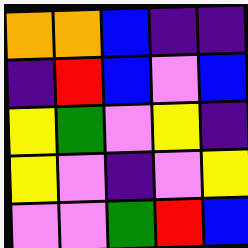[["orange", "orange", "blue", "indigo", "indigo"], ["indigo", "red", "blue", "violet", "blue"], ["yellow", "green", "violet", "yellow", "indigo"], ["yellow", "violet", "indigo", "violet", "yellow"], ["violet", "violet", "green", "red", "blue"]]